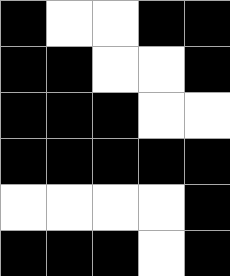[["black", "white", "white", "black", "black"], ["black", "black", "white", "white", "black"], ["black", "black", "black", "white", "white"], ["black", "black", "black", "black", "black"], ["white", "white", "white", "white", "black"], ["black", "black", "black", "white", "black"]]